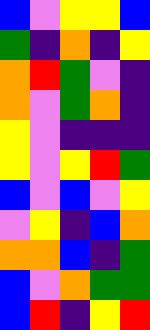[["blue", "violet", "yellow", "yellow", "blue"], ["green", "indigo", "orange", "indigo", "yellow"], ["orange", "red", "green", "violet", "indigo"], ["orange", "violet", "green", "orange", "indigo"], ["yellow", "violet", "indigo", "indigo", "indigo"], ["yellow", "violet", "yellow", "red", "green"], ["blue", "violet", "blue", "violet", "yellow"], ["violet", "yellow", "indigo", "blue", "orange"], ["orange", "orange", "blue", "indigo", "green"], ["blue", "violet", "orange", "green", "green"], ["blue", "red", "indigo", "yellow", "red"]]